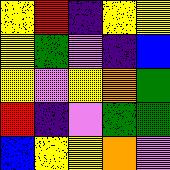[["yellow", "red", "indigo", "yellow", "yellow"], ["yellow", "green", "violet", "indigo", "blue"], ["yellow", "violet", "yellow", "orange", "green"], ["red", "indigo", "violet", "green", "green"], ["blue", "yellow", "yellow", "orange", "violet"]]